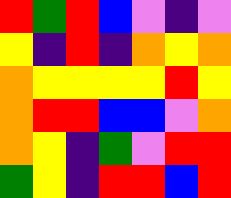[["red", "green", "red", "blue", "violet", "indigo", "violet"], ["yellow", "indigo", "red", "indigo", "orange", "yellow", "orange"], ["orange", "yellow", "yellow", "yellow", "yellow", "red", "yellow"], ["orange", "red", "red", "blue", "blue", "violet", "orange"], ["orange", "yellow", "indigo", "green", "violet", "red", "red"], ["green", "yellow", "indigo", "red", "red", "blue", "red"]]